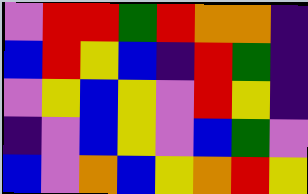[["violet", "red", "red", "green", "red", "orange", "orange", "indigo"], ["blue", "red", "yellow", "blue", "indigo", "red", "green", "indigo"], ["violet", "yellow", "blue", "yellow", "violet", "red", "yellow", "indigo"], ["indigo", "violet", "blue", "yellow", "violet", "blue", "green", "violet"], ["blue", "violet", "orange", "blue", "yellow", "orange", "red", "yellow"]]